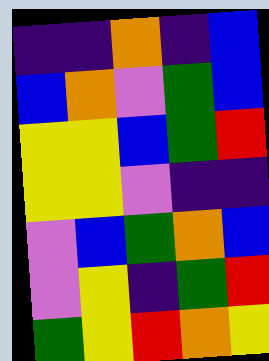[["indigo", "indigo", "orange", "indigo", "blue"], ["blue", "orange", "violet", "green", "blue"], ["yellow", "yellow", "blue", "green", "red"], ["yellow", "yellow", "violet", "indigo", "indigo"], ["violet", "blue", "green", "orange", "blue"], ["violet", "yellow", "indigo", "green", "red"], ["green", "yellow", "red", "orange", "yellow"]]